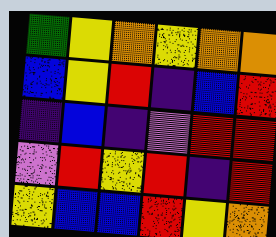[["green", "yellow", "orange", "yellow", "orange", "orange"], ["blue", "yellow", "red", "indigo", "blue", "red"], ["indigo", "blue", "indigo", "violet", "red", "red"], ["violet", "red", "yellow", "red", "indigo", "red"], ["yellow", "blue", "blue", "red", "yellow", "orange"]]